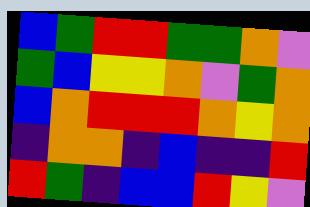[["blue", "green", "red", "red", "green", "green", "orange", "violet"], ["green", "blue", "yellow", "yellow", "orange", "violet", "green", "orange"], ["blue", "orange", "red", "red", "red", "orange", "yellow", "orange"], ["indigo", "orange", "orange", "indigo", "blue", "indigo", "indigo", "red"], ["red", "green", "indigo", "blue", "blue", "red", "yellow", "violet"]]